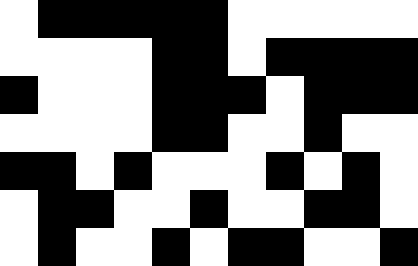[["white", "black", "black", "black", "black", "black", "white", "white", "white", "white", "white"], ["white", "white", "white", "white", "black", "black", "white", "black", "black", "black", "black"], ["black", "white", "white", "white", "black", "black", "black", "white", "black", "black", "black"], ["white", "white", "white", "white", "black", "black", "white", "white", "black", "white", "white"], ["black", "black", "white", "black", "white", "white", "white", "black", "white", "black", "white"], ["white", "black", "black", "white", "white", "black", "white", "white", "black", "black", "white"], ["white", "black", "white", "white", "black", "white", "black", "black", "white", "white", "black"]]